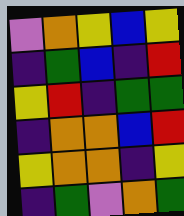[["violet", "orange", "yellow", "blue", "yellow"], ["indigo", "green", "blue", "indigo", "red"], ["yellow", "red", "indigo", "green", "green"], ["indigo", "orange", "orange", "blue", "red"], ["yellow", "orange", "orange", "indigo", "yellow"], ["indigo", "green", "violet", "orange", "green"]]